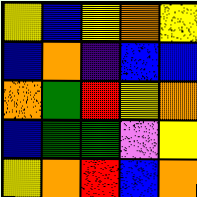[["yellow", "blue", "yellow", "orange", "yellow"], ["blue", "orange", "indigo", "blue", "blue"], ["orange", "green", "red", "yellow", "orange"], ["blue", "green", "green", "violet", "yellow"], ["yellow", "orange", "red", "blue", "orange"]]